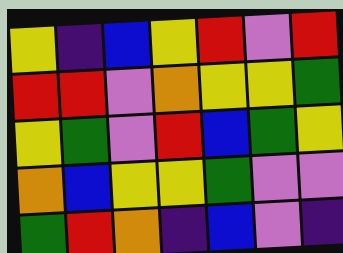[["yellow", "indigo", "blue", "yellow", "red", "violet", "red"], ["red", "red", "violet", "orange", "yellow", "yellow", "green"], ["yellow", "green", "violet", "red", "blue", "green", "yellow"], ["orange", "blue", "yellow", "yellow", "green", "violet", "violet"], ["green", "red", "orange", "indigo", "blue", "violet", "indigo"]]